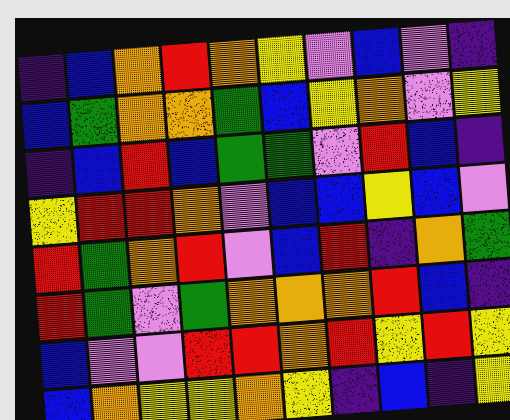[["indigo", "blue", "orange", "red", "orange", "yellow", "violet", "blue", "violet", "indigo"], ["blue", "green", "orange", "orange", "green", "blue", "yellow", "orange", "violet", "yellow"], ["indigo", "blue", "red", "blue", "green", "green", "violet", "red", "blue", "indigo"], ["yellow", "red", "red", "orange", "violet", "blue", "blue", "yellow", "blue", "violet"], ["red", "green", "orange", "red", "violet", "blue", "red", "indigo", "orange", "green"], ["red", "green", "violet", "green", "orange", "orange", "orange", "red", "blue", "indigo"], ["blue", "violet", "violet", "red", "red", "orange", "red", "yellow", "red", "yellow"], ["blue", "orange", "yellow", "yellow", "orange", "yellow", "indigo", "blue", "indigo", "yellow"]]